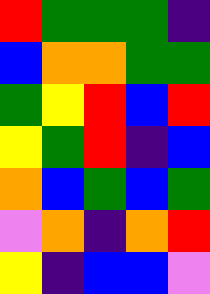[["red", "green", "green", "green", "indigo"], ["blue", "orange", "orange", "green", "green"], ["green", "yellow", "red", "blue", "red"], ["yellow", "green", "red", "indigo", "blue"], ["orange", "blue", "green", "blue", "green"], ["violet", "orange", "indigo", "orange", "red"], ["yellow", "indigo", "blue", "blue", "violet"]]